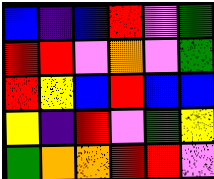[["blue", "indigo", "blue", "red", "violet", "green"], ["red", "red", "violet", "orange", "violet", "green"], ["red", "yellow", "blue", "red", "blue", "blue"], ["yellow", "indigo", "red", "violet", "green", "yellow"], ["green", "orange", "orange", "red", "red", "violet"]]